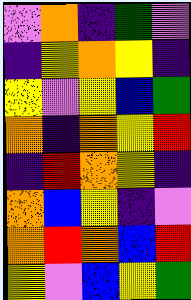[["violet", "orange", "indigo", "green", "violet"], ["indigo", "yellow", "orange", "yellow", "indigo"], ["yellow", "violet", "yellow", "blue", "green"], ["orange", "indigo", "orange", "yellow", "red"], ["indigo", "red", "orange", "yellow", "indigo"], ["orange", "blue", "yellow", "indigo", "violet"], ["orange", "red", "orange", "blue", "red"], ["yellow", "violet", "blue", "yellow", "green"]]